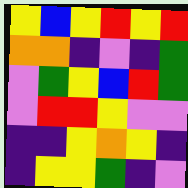[["yellow", "blue", "yellow", "red", "yellow", "red"], ["orange", "orange", "indigo", "violet", "indigo", "green"], ["violet", "green", "yellow", "blue", "red", "green"], ["violet", "red", "red", "yellow", "violet", "violet"], ["indigo", "indigo", "yellow", "orange", "yellow", "indigo"], ["indigo", "yellow", "yellow", "green", "indigo", "violet"]]